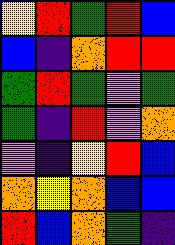[["yellow", "red", "green", "red", "blue"], ["blue", "indigo", "orange", "red", "red"], ["green", "red", "green", "violet", "green"], ["green", "indigo", "red", "violet", "orange"], ["violet", "indigo", "yellow", "red", "blue"], ["orange", "yellow", "orange", "blue", "blue"], ["red", "blue", "orange", "green", "indigo"]]